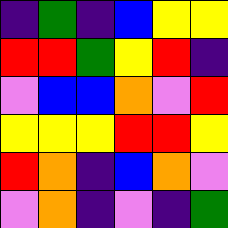[["indigo", "green", "indigo", "blue", "yellow", "yellow"], ["red", "red", "green", "yellow", "red", "indigo"], ["violet", "blue", "blue", "orange", "violet", "red"], ["yellow", "yellow", "yellow", "red", "red", "yellow"], ["red", "orange", "indigo", "blue", "orange", "violet"], ["violet", "orange", "indigo", "violet", "indigo", "green"]]